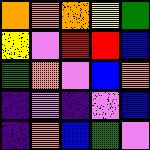[["orange", "orange", "orange", "yellow", "green"], ["yellow", "violet", "red", "red", "blue"], ["green", "orange", "violet", "blue", "orange"], ["indigo", "violet", "indigo", "violet", "blue"], ["indigo", "orange", "blue", "green", "violet"]]